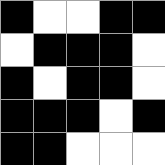[["black", "white", "white", "black", "black"], ["white", "black", "black", "black", "white"], ["black", "white", "black", "black", "white"], ["black", "black", "black", "white", "black"], ["black", "black", "white", "white", "white"]]